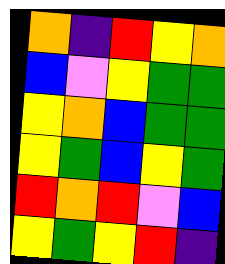[["orange", "indigo", "red", "yellow", "orange"], ["blue", "violet", "yellow", "green", "green"], ["yellow", "orange", "blue", "green", "green"], ["yellow", "green", "blue", "yellow", "green"], ["red", "orange", "red", "violet", "blue"], ["yellow", "green", "yellow", "red", "indigo"]]